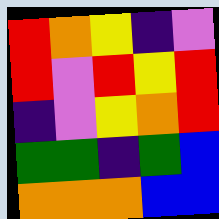[["red", "orange", "yellow", "indigo", "violet"], ["red", "violet", "red", "yellow", "red"], ["indigo", "violet", "yellow", "orange", "red"], ["green", "green", "indigo", "green", "blue"], ["orange", "orange", "orange", "blue", "blue"]]